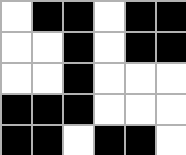[["white", "black", "black", "white", "black", "black"], ["white", "white", "black", "white", "black", "black"], ["white", "white", "black", "white", "white", "white"], ["black", "black", "black", "white", "white", "white"], ["black", "black", "white", "black", "black", "white"]]